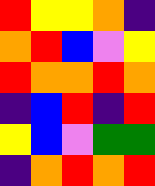[["red", "yellow", "yellow", "orange", "indigo"], ["orange", "red", "blue", "violet", "yellow"], ["red", "orange", "orange", "red", "orange"], ["indigo", "blue", "red", "indigo", "red"], ["yellow", "blue", "violet", "green", "green"], ["indigo", "orange", "red", "orange", "red"]]